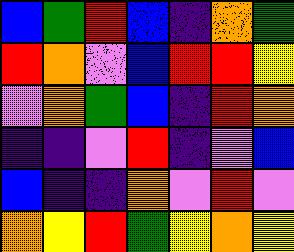[["blue", "green", "red", "blue", "indigo", "orange", "green"], ["red", "orange", "violet", "blue", "red", "red", "yellow"], ["violet", "orange", "green", "blue", "indigo", "red", "orange"], ["indigo", "indigo", "violet", "red", "indigo", "violet", "blue"], ["blue", "indigo", "indigo", "orange", "violet", "red", "violet"], ["orange", "yellow", "red", "green", "yellow", "orange", "yellow"]]